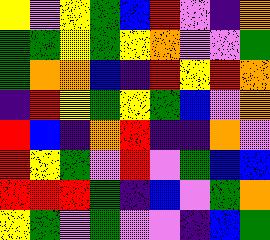[["yellow", "violet", "yellow", "green", "blue", "red", "violet", "indigo", "orange"], ["green", "green", "yellow", "green", "yellow", "orange", "violet", "violet", "green"], ["green", "orange", "orange", "blue", "indigo", "red", "yellow", "red", "orange"], ["indigo", "red", "yellow", "green", "yellow", "green", "blue", "violet", "orange"], ["red", "blue", "indigo", "orange", "red", "indigo", "indigo", "orange", "violet"], ["red", "yellow", "green", "violet", "red", "violet", "green", "blue", "blue"], ["red", "red", "red", "green", "indigo", "blue", "violet", "green", "orange"], ["yellow", "green", "violet", "green", "violet", "violet", "indigo", "blue", "green"]]